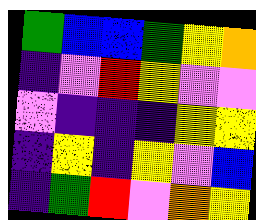[["green", "blue", "blue", "green", "yellow", "orange"], ["indigo", "violet", "red", "yellow", "violet", "violet"], ["violet", "indigo", "indigo", "indigo", "yellow", "yellow"], ["indigo", "yellow", "indigo", "yellow", "violet", "blue"], ["indigo", "green", "red", "violet", "orange", "yellow"]]